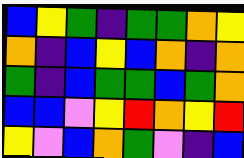[["blue", "yellow", "green", "indigo", "green", "green", "orange", "yellow"], ["orange", "indigo", "blue", "yellow", "blue", "orange", "indigo", "orange"], ["green", "indigo", "blue", "green", "green", "blue", "green", "orange"], ["blue", "blue", "violet", "yellow", "red", "orange", "yellow", "red"], ["yellow", "violet", "blue", "orange", "green", "violet", "indigo", "blue"]]